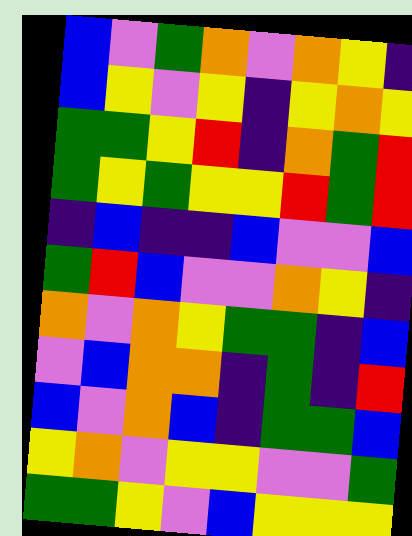[["blue", "violet", "green", "orange", "violet", "orange", "yellow", "indigo"], ["blue", "yellow", "violet", "yellow", "indigo", "yellow", "orange", "yellow"], ["green", "green", "yellow", "red", "indigo", "orange", "green", "red"], ["green", "yellow", "green", "yellow", "yellow", "red", "green", "red"], ["indigo", "blue", "indigo", "indigo", "blue", "violet", "violet", "blue"], ["green", "red", "blue", "violet", "violet", "orange", "yellow", "indigo"], ["orange", "violet", "orange", "yellow", "green", "green", "indigo", "blue"], ["violet", "blue", "orange", "orange", "indigo", "green", "indigo", "red"], ["blue", "violet", "orange", "blue", "indigo", "green", "green", "blue"], ["yellow", "orange", "violet", "yellow", "yellow", "violet", "violet", "green"], ["green", "green", "yellow", "violet", "blue", "yellow", "yellow", "yellow"]]